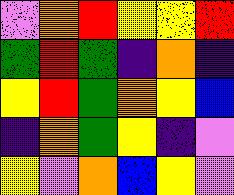[["violet", "orange", "red", "yellow", "yellow", "red"], ["green", "red", "green", "indigo", "orange", "indigo"], ["yellow", "red", "green", "orange", "yellow", "blue"], ["indigo", "orange", "green", "yellow", "indigo", "violet"], ["yellow", "violet", "orange", "blue", "yellow", "violet"]]